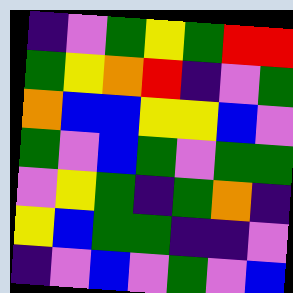[["indigo", "violet", "green", "yellow", "green", "red", "red"], ["green", "yellow", "orange", "red", "indigo", "violet", "green"], ["orange", "blue", "blue", "yellow", "yellow", "blue", "violet"], ["green", "violet", "blue", "green", "violet", "green", "green"], ["violet", "yellow", "green", "indigo", "green", "orange", "indigo"], ["yellow", "blue", "green", "green", "indigo", "indigo", "violet"], ["indigo", "violet", "blue", "violet", "green", "violet", "blue"]]